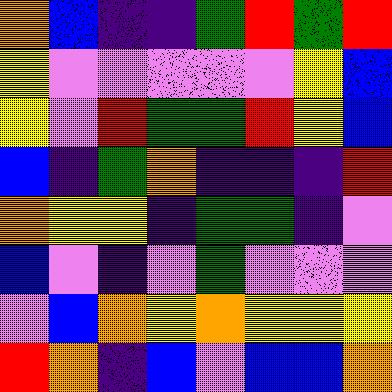[["orange", "blue", "indigo", "indigo", "green", "red", "green", "red"], ["yellow", "violet", "violet", "violet", "violet", "violet", "yellow", "blue"], ["yellow", "violet", "red", "green", "green", "red", "yellow", "blue"], ["blue", "indigo", "green", "orange", "indigo", "indigo", "indigo", "red"], ["orange", "yellow", "yellow", "indigo", "green", "green", "indigo", "violet"], ["blue", "violet", "indigo", "violet", "green", "violet", "violet", "violet"], ["violet", "blue", "orange", "yellow", "orange", "yellow", "yellow", "yellow"], ["red", "orange", "indigo", "blue", "violet", "blue", "blue", "orange"]]